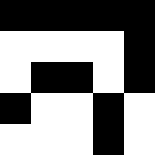[["black", "black", "black", "black", "black"], ["white", "white", "white", "white", "black"], ["white", "black", "black", "white", "black"], ["black", "white", "white", "black", "white"], ["white", "white", "white", "black", "white"]]